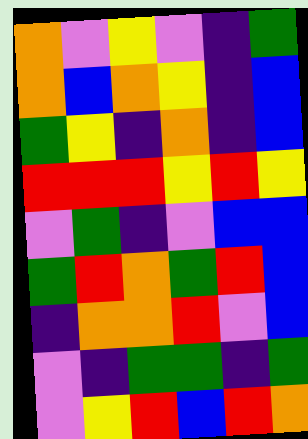[["orange", "violet", "yellow", "violet", "indigo", "green"], ["orange", "blue", "orange", "yellow", "indigo", "blue"], ["green", "yellow", "indigo", "orange", "indigo", "blue"], ["red", "red", "red", "yellow", "red", "yellow"], ["violet", "green", "indigo", "violet", "blue", "blue"], ["green", "red", "orange", "green", "red", "blue"], ["indigo", "orange", "orange", "red", "violet", "blue"], ["violet", "indigo", "green", "green", "indigo", "green"], ["violet", "yellow", "red", "blue", "red", "orange"]]